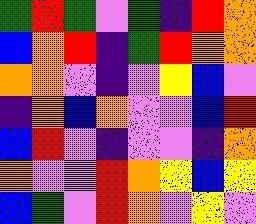[["green", "red", "green", "violet", "green", "indigo", "red", "orange"], ["blue", "orange", "red", "indigo", "green", "red", "orange", "orange"], ["orange", "orange", "violet", "indigo", "violet", "yellow", "blue", "violet"], ["indigo", "orange", "blue", "orange", "violet", "violet", "blue", "red"], ["blue", "red", "violet", "indigo", "violet", "violet", "indigo", "orange"], ["orange", "violet", "violet", "red", "orange", "yellow", "blue", "yellow"], ["blue", "green", "violet", "red", "orange", "violet", "yellow", "violet"]]